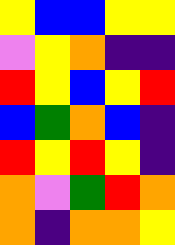[["yellow", "blue", "blue", "yellow", "yellow"], ["violet", "yellow", "orange", "indigo", "indigo"], ["red", "yellow", "blue", "yellow", "red"], ["blue", "green", "orange", "blue", "indigo"], ["red", "yellow", "red", "yellow", "indigo"], ["orange", "violet", "green", "red", "orange"], ["orange", "indigo", "orange", "orange", "yellow"]]